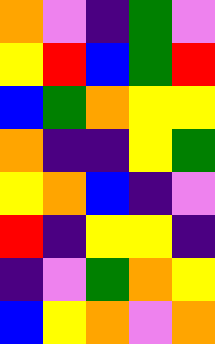[["orange", "violet", "indigo", "green", "violet"], ["yellow", "red", "blue", "green", "red"], ["blue", "green", "orange", "yellow", "yellow"], ["orange", "indigo", "indigo", "yellow", "green"], ["yellow", "orange", "blue", "indigo", "violet"], ["red", "indigo", "yellow", "yellow", "indigo"], ["indigo", "violet", "green", "orange", "yellow"], ["blue", "yellow", "orange", "violet", "orange"]]